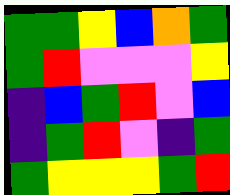[["green", "green", "yellow", "blue", "orange", "green"], ["green", "red", "violet", "violet", "violet", "yellow"], ["indigo", "blue", "green", "red", "violet", "blue"], ["indigo", "green", "red", "violet", "indigo", "green"], ["green", "yellow", "yellow", "yellow", "green", "red"]]